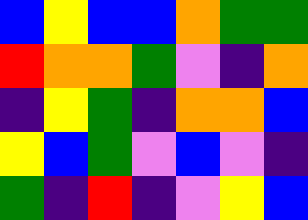[["blue", "yellow", "blue", "blue", "orange", "green", "green"], ["red", "orange", "orange", "green", "violet", "indigo", "orange"], ["indigo", "yellow", "green", "indigo", "orange", "orange", "blue"], ["yellow", "blue", "green", "violet", "blue", "violet", "indigo"], ["green", "indigo", "red", "indigo", "violet", "yellow", "blue"]]